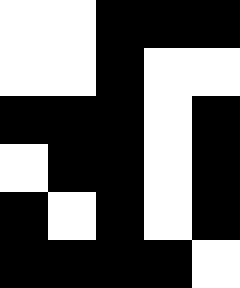[["white", "white", "black", "black", "black"], ["white", "white", "black", "white", "white"], ["black", "black", "black", "white", "black"], ["white", "black", "black", "white", "black"], ["black", "white", "black", "white", "black"], ["black", "black", "black", "black", "white"]]